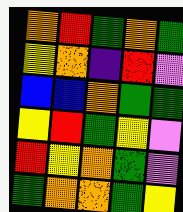[["orange", "red", "green", "orange", "green"], ["yellow", "orange", "indigo", "red", "violet"], ["blue", "blue", "orange", "green", "green"], ["yellow", "red", "green", "yellow", "violet"], ["red", "yellow", "orange", "green", "violet"], ["green", "orange", "orange", "green", "yellow"]]